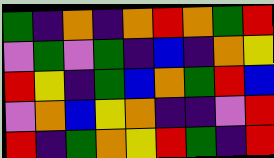[["green", "indigo", "orange", "indigo", "orange", "red", "orange", "green", "red"], ["violet", "green", "violet", "green", "indigo", "blue", "indigo", "orange", "yellow"], ["red", "yellow", "indigo", "green", "blue", "orange", "green", "red", "blue"], ["violet", "orange", "blue", "yellow", "orange", "indigo", "indigo", "violet", "red"], ["red", "indigo", "green", "orange", "yellow", "red", "green", "indigo", "red"]]